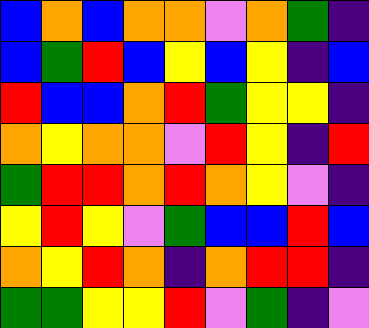[["blue", "orange", "blue", "orange", "orange", "violet", "orange", "green", "indigo"], ["blue", "green", "red", "blue", "yellow", "blue", "yellow", "indigo", "blue"], ["red", "blue", "blue", "orange", "red", "green", "yellow", "yellow", "indigo"], ["orange", "yellow", "orange", "orange", "violet", "red", "yellow", "indigo", "red"], ["green", "red", "red", "orange", "red", "orange", "yellow", "violet", "indigo"], ["yellow", "red", "yellow", "violet", "green", "blue", "blue", "red", "blue"], ["orange", "yellow", "red", "orange", "indigo", "orange", "red", "red", "indigo"], ["green", "green", "yellow", "yellow", "red", "violet", "green", "indigo", "violet"]]